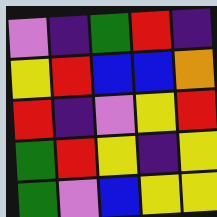[["violet", "indigo", "green", "red", "indigo"], ["yellow", "red", "blue", "blue", "orange"], ["red", "indigo", "violet", "yellow", "red"], ["green", "red", "yellow", "indigo", "yellow"], ["green", "violet", "blue", "yellow", "yellow"]]